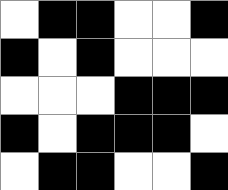[["white", "black", "black", "white", "white", "black"], ["black", "white", "black", "white", "white", "white"], ["white", "white", "white", "black", "black", "black"], ["black", "white", "black", "black", "black", "white"], ["white", "black", "black", "white", "white", "black"]]